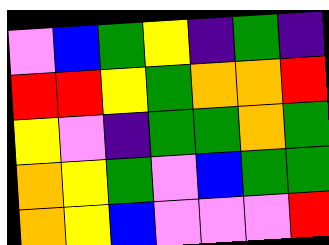[["violet", "blue", "green", "yellow", "indigo", "green", "indigo"], ["red", "red", "yellow", "green", "orange", "orange", "red"], ["yellow", "violet", "indigo", "green", "green", "orange", "green"], ["orange", "yellow", "green", "violet", "blue", "green", "green"], ["orange", "yellow", "blue", "violet", "violet", "violet", "red"]]